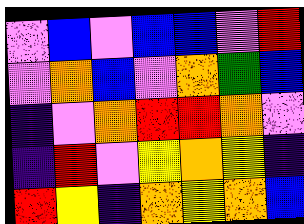[["violet", "blue", "violet", "blue", "blue", "violet", "red"], ["violet", "orange", "blue", "violet", "orange", "green", "blue"], ["indigo", "violet", "orange", "red", "red", "orange", "violet"], ["indigo", "red", "violet", "yellow", "orange", "yellow", "indigo"], ["red", "yellow", "indigo", "orange", "yellow", "orange", "blue"]]